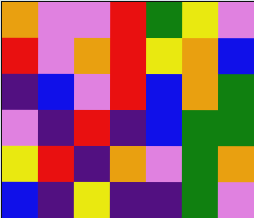[["orange", "violet", "violet", "red", "green", "yellow", "violet"], ["red", "violet", "orange", "red", "yellow", "orange", "blue"], ["indigo", "blue", "violet", "red", "blue", "orange", "green"], ["violet", "indigo", "red", "indigo", "blue", "green", "green"], ["yellow", "red", "indigo", "orange", "violet", "green", "orange"], ["blue", "indigo", "yellow", "indigo", "indigo", "green", "violet"]]